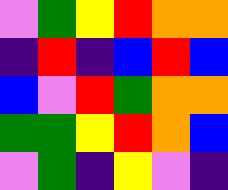[["violet", "green", "yellow", "red", "orange", "orange"], ["indigo", "red", "indigo", "blue", "red", "blue"], ["blue", "violet", "red", "green", "orange", "orange"], ["green", "green", "yellow", "red", "orange", "blue"], ["violet", "green", "indigo", "yellow", "violet", "indigo"]]